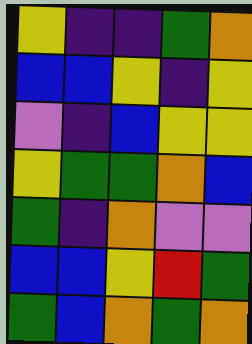[["yellow", "indigo", "indigo", "green", "orange"], ["blue", "blue", "yellow", "indigo", "yellow"], ["violet", "indigo", "blue", "yellow", "yellow"], ["yellow", "green", "green", "orange", "blue"], ["green", "indigo", "orange", "violet", "violet"], ["blue", "blue", "yellow", "red", "green"], ["green", "blue", "orange", "green", "orange"]]